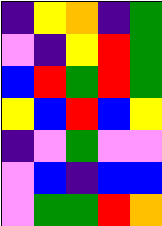[["indigo", "yellow", "orange", "indigo", "green"], ["violet", "indigo", "yellow", "red", "green"], ["blue", "red", "green", "red", "green"], ["yellow", "blue", "red", "blue", "yellow"], ["indigo", "violet", "green", "violet", "violet"], ["violet", "blue", "indigo", "blue", "blue"], ["violet", "green", "green", "red", "orange"]]